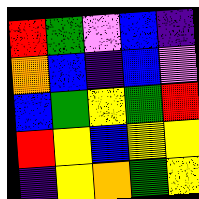[["red", "green", "violet", "blue", "indigo"], ["orange", "blue", "indigo", "blue", "violet"], ["blue", "green", "yellow", "green", "red"], ["red", "yellow", "blue", "yellow", "yellow"], ["indigo", "yellow", "orange", "green", "yellow"]]